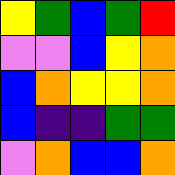[["yellow", "green", "blue", "green", "red"], ["violet", "violet", "blue", "yellow", "orange"], ["blue", "orange", "yellow", "yellow", "orange"], ["blue", "indigo", "indigo", "green", "green"], ["violet", "orange", "blue", "blue", "orange"]]